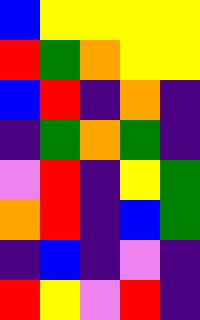[["blue", "yellow", "yellow", "yellow", "yellow"], ["red", "green", "orange", "yellow", "yellow"], ["blue", "red", "indigo", "orange", "indigo"], ["indigo", "green", "orange", "green", "indigo"], ["violet", "red", "indigo", "yellow", "green"], ["orange", "red", "indigo", "blue", "green"], ["indigo", "blue", "indigo", "violet", "indigo"], ["red", "yellow", "violet", "red", "indigo"]]